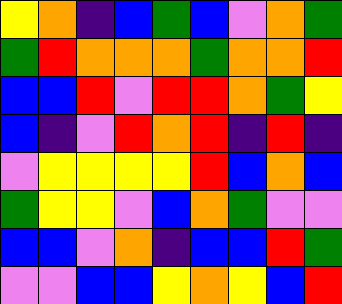[["yellow", "orange", "indigo", "blue", "green", "blue", "violet", "orange", "green"], ["green", "red", "orange", "orange", "orange", "green", "orange", "orange", "red"], ["blue", "blue", "red", "violet", "red", "red", "orange", "green", "yellow"], ["blue", "indigo", "violet", "red", "orange", "red", "indigo", "red", "indigo"], ["violet", "yellow", "yellow", "yellow", "yellow", "red", "blue", "orange", "blue"], ["green", "yellow", "yellow", "violet", "blue", "orange", "green", "violet", "violet"], ["blue", "blue", "violet", "orange", "indigo", "blue", "blue", "red", "green"], ["violet", "violet", "blue", "blue", "yellow", "orange", "yellow", "blue", "red"]]